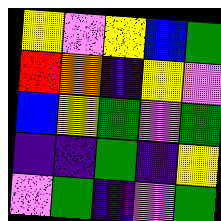[["yellow", "violet", "yellow", "blue", "green"], ["red", "orange", "indigo", "yellow", "violet"], ["blue", "yellow", "green", "violet", "green"], ["indigo", "indigo", "green", "indigo", "yellow"], ["violet", "green", "indigo", "violet", "green"]]